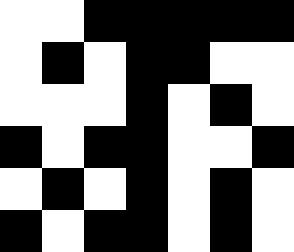[["white", "white", "black", "black", "black", "black", "black"], ["white", "black", "white", "black", "black", "white", "white"], ["white", "white", "white", "black", "white", "black", "white"], ["black", "white", "black", "black", "white", "white", "black"], ["white", "black", "white", "black", "white", "black", "white"], ["black", "white", "black", "black", "white", "black", "white"]]